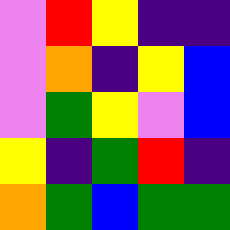[["violet", "red", "yellow", "indigo", "indigo"], ["violet", "orange", "indigo", "yellow", "blue"], ["violet", "green", "yellow", "violet", "blue"], ["yellow", "indigo", "green", "red", "indigo"], ["orange", "green", "blue", "green", "green"]]